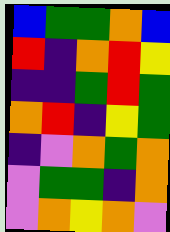[["blue", "green", "green", "orange", "blue"], ["red", "indigo", "orange", "red", "yellow"], ["indigo", "indigo", "green", "red", "green"], ["orange", "red", "indigo", "yellow", "green"], ["indigo", "violet", "orange", "green", "orange"], ["violet", "green", "green", "indigo", "orange"], ["violet", "orange", "yellow", "orange", "violet"]]